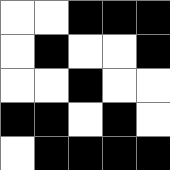[["white", "white", "black", "black", "black"], ["white", "black", "white", "white", "black"], ["white", "white", "black", "white", "white"], ["black", "black", "white", "black", "white"], ["white", "black", "black", "black", "black"]]